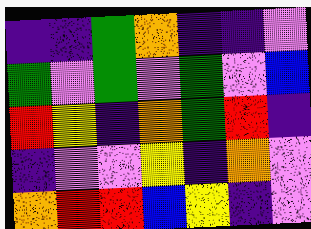[["indigo", "indigo", "green", "orange", "indigo", "indigo", "violet"], ["green", "violet", "green", "violet", "green", "violet", "blue"], ["red", "yellow", "indigo", "orange", "green", "red", "indigo"], ["indigo", "violet", "violet", "yellow", "indigo", "orange", "violet"], ["orange", "red", "red", "blue", "yellow", "indigo", "violet"]]